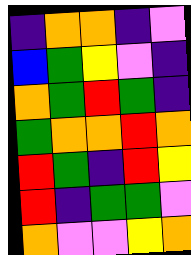[["indigo", "orange", "orange", "indigo", "violet"], ["blue", "green", "yellow", "violet", "indigo"], ["orange", "green", "red", "green", "indigo"], ["green", "orange", "orange", "red", "orange"], ["red", "green", "indigo", "red", "yellow"], ["red", "indigo", "green", "green", "violet"], ["orange", "violet", "violet", "yellow", "orange"]]